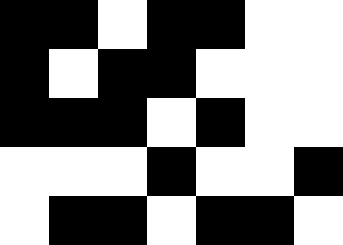[["black", "black", "white", "black", "black", "white", "white"], ["black", "white", "black", "black", "white", "white", "white"], ["black", "black", "black", "white", "black", "white", "white"], ["white", "white", "white", "black", "white", "white", "black"], ["white", "black", "black", "white", "black", "black", "white"]]